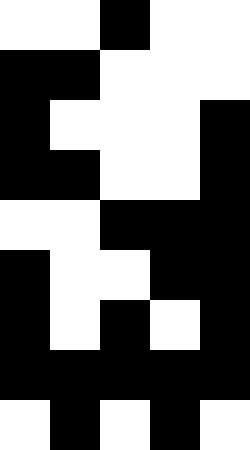[["white", "white", "black", "white", "white"], ["black", "black", "white", "white", "white"], ["black", "white", "white", "white", "black"], ["black", "black", "white", "white", "black"], ["white", "white", "black", "black", "black"], ["black", "white", "white", "black", "black"], ["black", "white", "black", "white", "black"], ["black", "black", "black", "black", "black"], ["white", "black", "white", "black", "white"]]